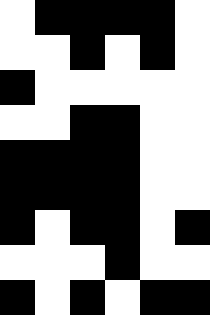[["white", "black", "black", "black", "black", "white"], ["white", "white", "black", "white", "black", "white"], ["black", "white", "white", "white", "white", "white"], ["white", "white", "black", "black", "white", "white"], ["black", "black", "black", "black", "white", "white"], ["black", "black", "black", "black", "white", "white"], ["black", "white", "black", "black", "white", "black"], ["white", "white", "white", "black", "white", "white"], ["black", "white", "black", "white", "black", "black"]]